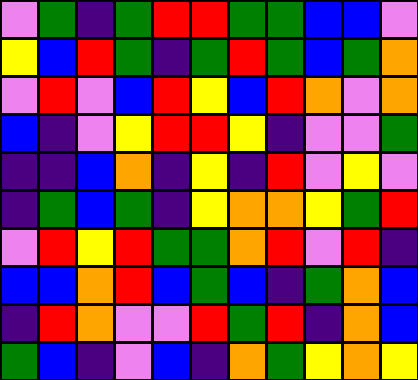[["violet", "green", "indigo", "green", "red", "red", "green", "green", "blue", "blue", "violet"], ["yellow", "blue", "red", "green", "indigo", "green", "red", "green", "blue", "green", "orange"], ["violet", "red", "violet", "blue", "red", "yellow", "blue", "red", "orange", "violet", "orange"], ["blue", "indigo", "violet", "yellow", "red", "red", "yellow", "indigo", "violet", "violet", "green"], ["indigo", "indigo", "blue", "orange", "indigo", "yellow", "indigo", "red", "violet", "yellow", "violet"], ["indigo", "green", "blue", "green", "indigo", "yellow", "orange", "orange", "yellow", "green", "red"], ["violet", "red", "yellow", "red", "green", "green", "orange", "red", "violet", "red", "indigo"], ["blue", "blue", "orange", "red", "blue", "green", "blue", "indigo", "green", "orange", "blue"], ["indigo", "red", "orange", "violet", "violet", "red", "green", "red", "indigo", "orange", "blue"], ["green", "blue", "indigo", "violet", "blue", "indigo", "orange", "green", "yellow", "orange", "yellow"]]